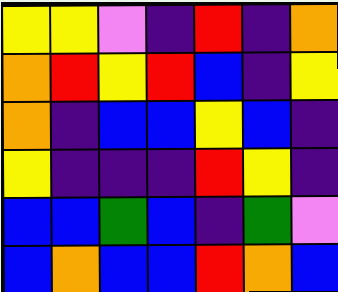[["yellow", "yellow", "violet", "indigo", "red", "indigo", "orange"], ["orange", "red", "yellow", "red", "blue", "indigo", "yellow"], ["orange", "indigo", "blue", "blue", "yellow", "blue", "indigo"], ["yellow", "indigo", "indigo", "indigo", "red", "yellow", "indigo"], ["blue", "blue", "green", "blue", "indigo", "green", "violet"], ["blue", "orange", "blue", "blue", "red", "orange", "blue"]]